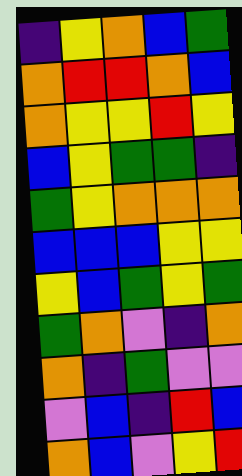[["indigo", "yellow", "orange", "blue", "green"], ["orange", "red", "red", "orange", "blue"], ["orange", "yellow", "yellow", "red", "yellow"], ["blue", "yellow", "green", "green", "indigo"], ["green", "yellow", "orange", "orange", "orange"], ["blue", "blue", "blue", "yellow", "yellow"], ["yellow", "blue", "green", "yellow", "green"], ["green", "orange", "violet", "indigo", "orange"], ["orange", "indigo", "green", "violet", "violet"], ["violet", "blue", "indigo", "red", "blue"], ["orange", "blue", "violet", "yellow", "red"]]